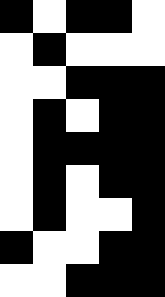[["black", "white", "black", "black", "white"], ["white", "black", "white", "white", "white"], ["white", "white", "black", "black", "black"], ["white", "black", "white", "black", "black"], ["white", "black", "black", "black", "black"], ["white", "black", "white", "black", "black"], ["white", "black", "white", "white", "black"], ["black", "white", "white", "black", "black"], ["white", "white", "black", "black", "black"]]